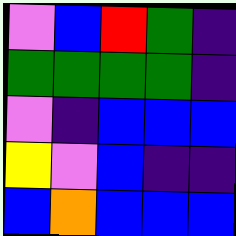[["violet", "blue", "red", "green", "indigo"], ["green", "green", "green", "green", "indigo"], ["violet", "indigo", "blue", "blue", "blue"], ["yellow", "violet", "blue", "indigo", "indigo"], ["blue", "orange", "blue", "blue", "blue"]]